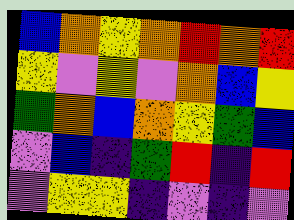[["blue", "orange", "yellow", "orange", "red", "orange", "red"], ["yellow", "violet", "yellow", "violet", "orange", "blue", "yellow"], ["green", "orange", "blue", "orange", "yellow", "green", "blue"], ["violet", "blue", "indigo", "green", "red", "indigo", "red"], ["violet", "yellow", "yellow", "indigo", "violet", "indigo", "violet"]]